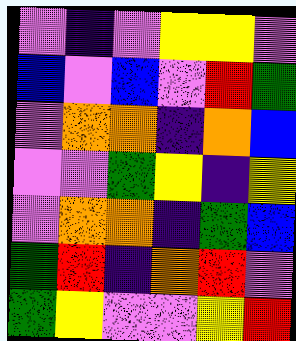[["violet", "indigo", "violet", "yellow", "yellow", "violet"], ["blue", "violet", "blue", "violet", "red", "green"], ["violet", "orange", "orange", "indigo", "orange", "blue"], ["violet", "violet", "green", "yellow", "indigo", "yellow"], ["violet", "orange", "orange", "indigo", "green", "blue"], ["green", "red", "indigo", "orange", "red", "violet"], ["green", "yellow", "violet", "violet", "yellow", "red"]]